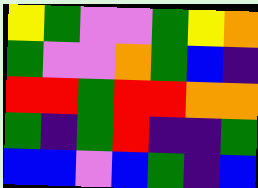[["yellow", "green", "violet", "violet", "green", "yellow", "orange"], ["green", "violet", "violet", "orange", "green", "blue", "indigo"], ["red", "red", "green", "red", "red", "orange", "orange"], ["green", "indigo", "green", "red", "indigo", "indigo", "green"], ["blue", "blue", "violet", "blue", "green", "indigo", "blue"]]